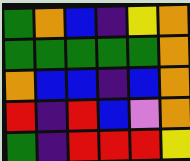[["green", "orange", "blue", "indigo", "yellow", "orange"], ["green", "green", "green", "green", "green", "orange"], ["orange", "blue", "blue", "indigo", "blue", "orange"], ["red", "indigo", "red", "blue", "violet", "orange"], ["green", "indigo", "red", "red", "red", "yellow"]]